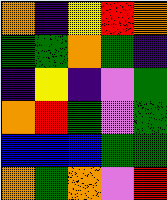[["orange", "indigo", "yellow", "red", "orange"], ["green", "green", "orange", "green", "indigo"], ["indigo", "yellow", "indigo", "violet", "green"], ["orange", "red", "green", "violet", "green"], ["blue", "blue", "blue", "green", "green"], ["orange", "green", "orange", "violet", "red"]]